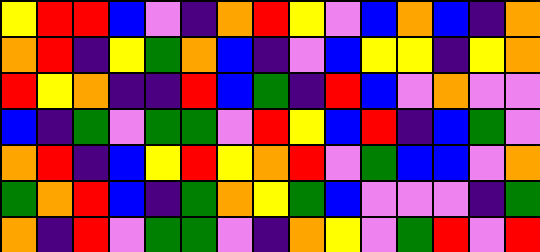[["yellow", "red", "red", "blue", "violet", "indigo", "orange", "red", "yellow", "violet", "blue", "orange", "blue", "indigo", "orange"], ["orange", "red", "indigo", "yellow", "green", "orange", "blue", "indigo", "violet", "blue", "yellow", "yellow", "indigo", "yellow", "orange"], ["red", "yellow", "orange", "indigo", "indigo", "red", "blue", "green", "indigo", "red", "blue", "violet", "orange", "violet", "violet"], ["blue", "indigo", "green", "violet", "green", "green", "violet", "red", "yellow", "blue", "red", "indigo", "blue", "green", "violet"], ["orange", "red", "indigo", "blue", "yellow", "red", "yellow", "orange", "red", "violet", "green", "blue", "blue", "violet", "orange"], ["green", "orange", "red", "blue", "indigo", "green", "orange", "yellow", "green", "blue", "violet", "violet", "violet", "indigo", "green"], ["orange", "indigo", "red", "violet", "green", "green", "violet", "indigo", "orange", "yellow", "violet", "green", "red", "violet", "red"]]